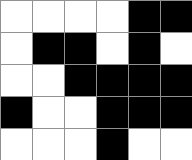[["white", "white", "white", "white", "black", "black"], ["white", "black", "black", "white", "black", "white"], ["white", "white", "black", "black", "black", "black"], ["black", "white", "white", "black", "black", "black"], ["white", "white", "white", "black", "white", "white"]]